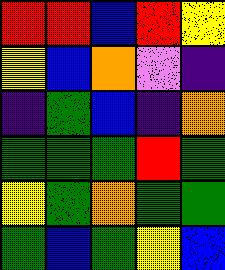[["red", "red", "blue", "red", "yellow"], ["yellow", "blue", "orange", "violet", "indigo"], ["indigo", "green", "blue", "indigo", "orange"], ["green", "green", "green", "red", "green"], ["yellow", "green", "orange", "green", "green"], ["green", "blue", "green", "yellow", "blue"]]